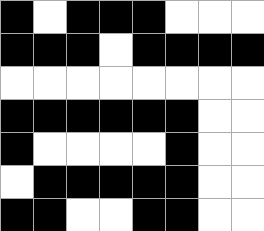[["black", "white", "black", "black", "black", "white", "white", "white"], ["black", "black", "black", "white", "black", "black", "black", "black"], ["white", "white", "white", "white", "white", "white", "white", "white"], ["black", "black", "black", "black", "black", "black", "white", "white"], ["black", "white", "white", "white", "white", "black", "white", "white"], ["white", "black", "black", "black", "black", "black", "white", "white"], ["black", "black", "white", "white", "black", "black", "white", "white"]]